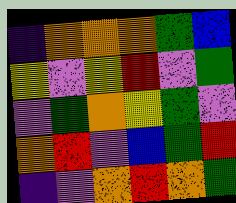[["indigo", "orange", "orange", "orange", "green", "blue"], ["yellow", "violet", "yellow", "red", "violet", "green"], ["violet", "green", "orange", "yellow", "green", "violet"], ["orange", "red", "violet", "blue", "green", "red"], ["indigo", "violet", "orange", "red", "orange", "green"]]